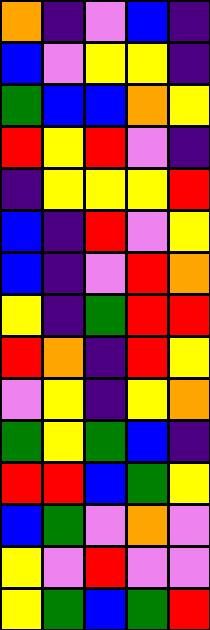[["orange", "indigo", "violet", "blue", "indigo"], ["blue", "violet", "yellow", "yellow", "indigo"], ["green", "blue", "blue", "orange", "yellow"], ["red", "yellow", "red", "violet", "indigo"], ["indigo", "yellow", "yellow", "yellow", "red"], ["blue", "indigo", "red", "violet", "yellow"], ["blue", "indigo", "violet", "red", "orange"], ["yellow", "indigo", "green", "red", "red"], ["red", "orange", "indigo", "red", "yellow"], ["violet", "yellow", "indigo", "yellow", "orange"], ["green", "yellow", "green", "blue", "indigo"], ["red", "red", "blue", "green", "yellow"], ["blue", "green", "violet", "orange", "violet"], ["yellow", "violet", "red", "violet", "violet"], ["yellow", "green", "blue", "green", "red"]]